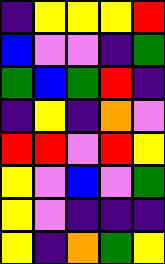[["indigo", "yellow", "yellow", "yellow", "red"], ["blue", "violet", "violet", "indigo", "green"], ["green", "blue", "green", "red", "indigo"], ["indigo", "yellow", "indigo", "orange", "violet"], ["red", "red", "violet", "red", "yellow"], ["yellow", "violet", "blue", "violet", "green"], ["yellow", "violet", "indigo", "indigo", "indigo"], ["yellow", "indigo", "orange", "green", "yellow"]]